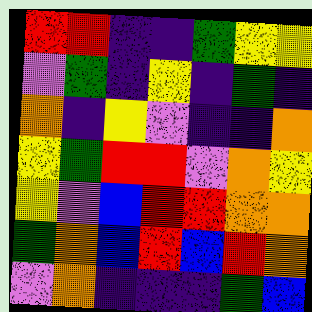[["red", "red", "indigo", "indigo", "green", "yellow", "yellow"], ["violet", "green", "indigo", "yellow", "indigo", "green", "indigo"], ["orange", "indigo", "yellow", "violet", "indigo", "indigo", "orange"], ["yellow", "green", "red", "red", "violet", "orange", "yellow"], ["yellow", "violet", "blue", "red", "red", "orange", "orange"], ["green", "orange", "blue", "red", "blue", "red", "orange"], ["violet", "orange", "indigo", "indigo", "indigo", "green", "blue"]]